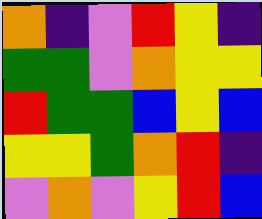[["orange", "indigo", "violet", "red", "yellow", "indigo"], ["green", "green", "violet", "orange", "yellow", "yellow"], ["red", "green", "green", "blue", "yellow", "blue"], ["yellow", "yellow", "green", "orange", "red", "indigo"], ["violet", "orange", "violet", "yellow", "red", "blue"]]